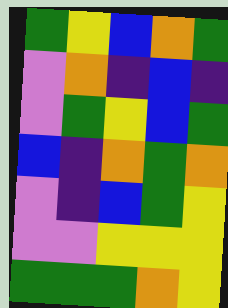[["green", "yellow", "blue", "orange", "green"], ["violet", "orange", "indigo", "blue", "indigo"], ["violet", "green", "yellow", "blue", "green"], ["blue", "indigo", "orange", "green", "orange"], ["violet", "indigo", "blue", "green", "yellow"], ["violet", "violet", "yellow", "yellow", "yellow"], ["green", "green", "green", "orange", "yellow"]]